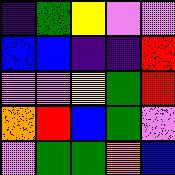[["indigo", "green", "yellow", "violet", "violet"], ["blue", "blue", "indigo", "indigo", "red"], ["violet", "violet", "yellow", "green", "red"], ["orange", "red", "blue", "green", "violet"], ["violet", "green", "green", "orange", "blue"]]